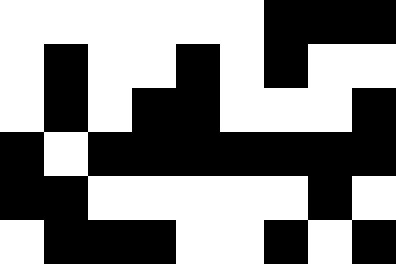[["white", "white", "white", "white", "white", "white", "black", "black", "black"], ["white", "black", "white", "white", "black", "white", "black", "white", "white"], ["white", "black", "white", "black", "black", "white", "white", "white", "black"], ["black", "white", "black", "black", "black", "black", "black", "black", "black"], ["black", "black", "white", "white", "white", "white", "white", "black", "white"], ["white", "black", "black", "black", "white", "white", "black", "white", "black"]]